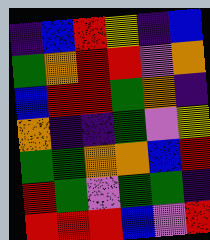[["indigo", "blue", "red", "yellow", "indigo", "blue"], ["green", "orange", "red", "red", "violet", "orange"], ["blue", "red", "red", "green", "orange", "indigo"], ["orange", "indigo", "indigo", "green", "violet", "yellow"], ["green", "green", "orange", "orange", "blue", "red"], ["red", "green", "violet", "green", "green", "indigo"], ["red", "red", "red", "blue", "violet", "red"]]